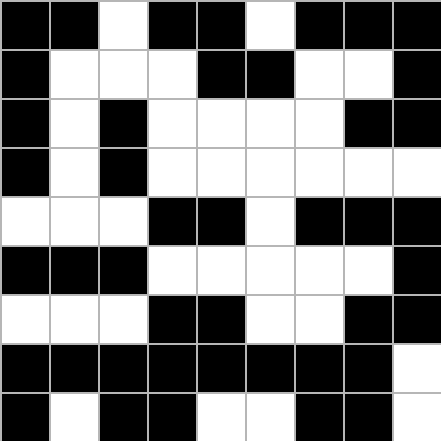[["black", "black", "white", "black", "black", "white", "black", "black", "black"], ["black", "white", "white", "white", "black", "black", "white", "white", "black"], ["black", "white", "black", "white", "white", "white", "white", "black", "black"], ["black", "white", "black", "white", "white", "white", "white", "white", "white"], ["white", "white", "white", "black", "black", "white", "black", "black", "black"], ["black", "black", "black", "white", "white", "white", "white", "white", "black"], ["white", "white", "white", "black", "black", "white", "white", "black", "black"], ["black", "black", "black", "black", "black", "black", "black", "black", "white"], ["black", "white", "black", "black", "white", "white", "black", "black", "white"]]